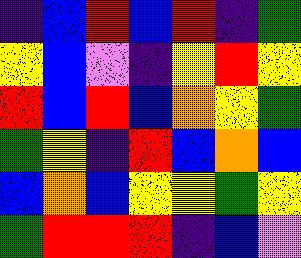[["indigo", "blue", "red", "blue", "red", "indigo", "green"], ["yellow", "blue", "violet", "indigo", "yellow", "red", "yellow"], ["red", "blue", "red", "blue", "orange", "yellow", "green"], ["green", "yellow", "indigo", "red", "blue", "orange", "blue"], ["blue", "orange", "blue", "yellow", "yellow", "green", "yellow"], ["green", "red", "red", "red", "indigo", "blue", "violet"]]